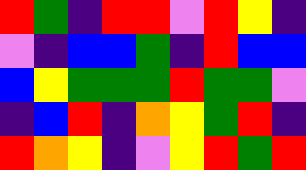[["red", "green", "indigo", "red", "red", "violet", "red", "yellow", "indigo"], ["violet", "indigo", "blue", "blue", "green", "indigo", "red", "blue", "blue"], ["blue", "yellow", "green", "green", "green", "red", "green", "green", "violet"], ["indigo", "blue", "red", "indigo", "orange", "yellow", "green", "red", "indigo"], ["red", "orange", "yellow", "indigo", "violet", "yellow", "red", "green", "red"]]